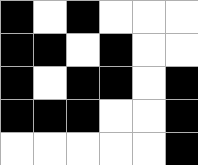[["black", "white", "black", "white", "white", "white"], ["black", "black", "white", "black", "white", "white"], ["black", "white", "black", "black", "white", "black"], ["black", "black", "black", "white", "white", "black"], ["white", "white", "white", "white", "white", "black"]]